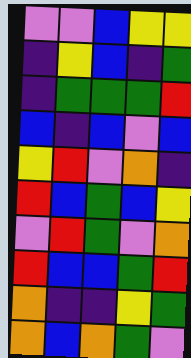[["violet", "violet", "blue", "yellow", "yellow"], ["indigo", "yellow", "blue", "indigo", "green"], ["indigo", "green", "green", "green", "red"], ["blue", "indigo", "blue", "violet", "blue"], ["yellow", "red", "violet", "orange", "indigo"], ["red", "blue", "green", "blue", "yellow"], ["violet", "red", "green", "violet", "orange"], ["red", "blue", "blue", "green", "red"], ["orange", "indigo", "indigo", "yellow", "green"], ["orange", "blue", "orange", "green", "violet"]]